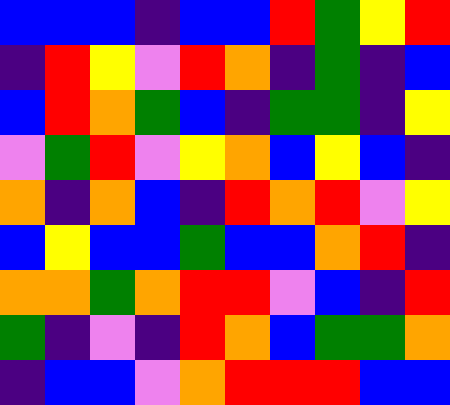[["blue", "blue", "blue", "indigo", "blue", "blue", "red", "green", "yellow", "red"], ["indigo", "red", "yellow", "violet", "red", "orange", "indigo", "green", "indigo", "blue"], ["blue", "red", "orange", "green", "blue", "indigo", "green", "green", "indigo", "yellow"], ["violet", "green", "red", "violet", "yellow", "orange", "blue", "yellow", "blue", "indigo"], ["orange", "indigo", "orange", "blue", "indigo", "red", "orange", "red", "violet", "yellow"], ["blue", "yellow", "blue", "blue", "green", "blue", "blue", "orange", "red", "indigo"], ["orange", "orange", "green", "orange", "red", "red", "violet", "blue", "indigo", "red"], ["green", "indigo", "violet", "indigo", "red", "orange", "blue", "green", "green", "orange"], ["indigo", "blue", "blue", "violet", "orange", "red", "red", "red", "blue", "blue"]]